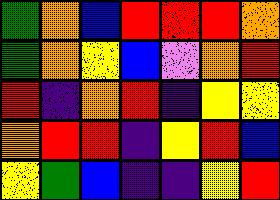[["green", "orange", "blue", "red", "red", "red", "orange"], ["green", "orange", "yellow", "blue", "violet", "orange", "red"], ["red", "indigo", "orange", "red", "indigo", "yellow", "yellow"], ["orange", "red", "red", "indigo", "yellow", "red", "blue"], ["yellow", "green", "blue", "indigo", "indigo", "yellow", "red"]]